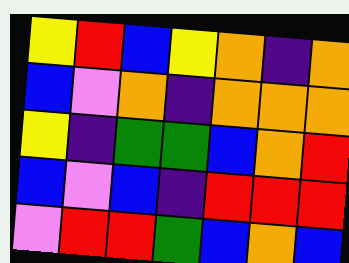[["yellow", "red", "blue", "yellow", "orange", "indigo", "orange"], ["blue", "violet", "orange", "indigo", "orange", "orange", "orange"], ["yellow", "indigo", "green", "green", "blue", "orange", "red"], ["blue", "violet", "blue", "indigo", "red", "red", "red"], ["violet", "red", "red", "green", "blue", "orange", "blue"]]